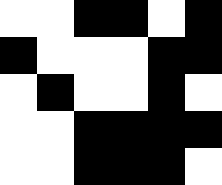[["white", "white", "black", "black", "white", "black"], ["black", "white", "white", "white", "black", "black"], ["white", "black", "white", "white", "black", "white"], ["white", "white", "black", "black", "black", "black"], ["white", "white", "black", "black", "black", "white"]]